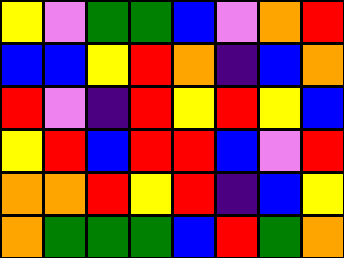[["yellow", "violet", "green", "green", "blue", "violet", "orange", "red"], ["blue", "blue", "yellow", "red", "orange", "indigo", "blue", "orange"], ["red", "violet", "indigo", "red", "yellow", "red", "yellow", "blue"], ["yellow", "red", "blue", "red", "red", "blue", "violet", "red"], ["orange", "orange", "red", "yellow", "red", "indigo", "blue", "yellow"], ["orange", "green", "green", "green", "blue", "red", "green", "orange"]]